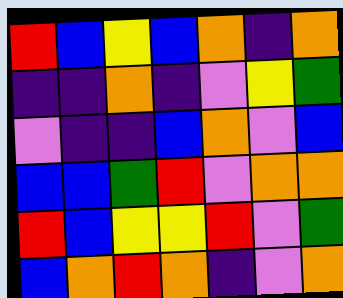[["red", "blue", "yellow", "blue", "orange", "indigo", "orange"], ["indigo", "indigo", "orange", "indigo", "violet", "yellow", "green"], ["violet", "indigo", "indigo", "blue", "orange", "violet", "blue"], ["blue", "blue", "green", "red", "violet", "orange", "orange"], ["red", "blue", "yellow", "yellow", "red", "violet", "green"], ["blue", "orange", "red", "orange", "indigo", "violet", "orange"]]